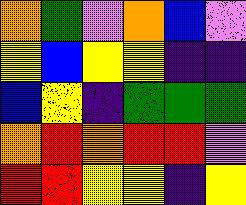[["orange", "green", "violet", "orange", "blue", "violet"], ["yellow", "blue", "yellow", "yellow", "indigo", "indigo"], ["blue", "yellow", "indigo", "green", "green", "green"], ["orange", "red", "orange", "red", "red", "violet"], ["red", "red", "yellow", "yellow", "indigo", "yellow"]]